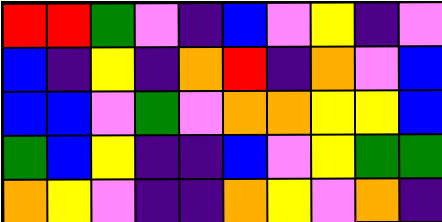[["red", "red", "green", "violet", "indigo", "blue", "violet", "yellow", "indigo", "violet"], ["blue", "indigo", "yellow", "indigo", "orange", "red", "indigo", "orange", "violet", "blue"], ["blue", "blue", "violet", "green", "violet", "orange", "orange", "yellow", "yellow", "blue"], ["green", "blue", "yellow", "indigo", "indigo", "blue", "violet", "yellow", "green", "green"], ["orange", "yellow", "violet", "indigo", "indigo", "orange", "yellow", "violet", "orange", "indigo"]]